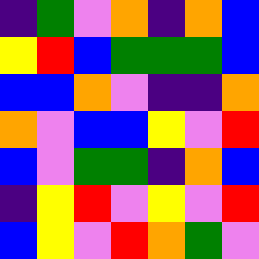[["indigo", "green", "violet", "orange", "indigo", "orange", "blue"], ["yellow", "red", "blue", "green", "green", "green", "blue"], ["blue", "blue", "orange", "violet", "indigo", "indigo", "orange"], ["orange", "violet", "blue", "blue", "yellow", "violet", "red"], ["blue", "violet", "green", "green", "indigo", "orange", "blue"], ["indigo", "yellow", "red", "violet", "yellow", "violet", "red"], ["blue", "yellow", "violet", "red", "orange", "green", "violet"]]